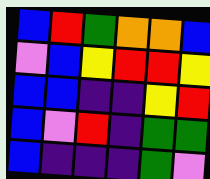[["blue", "red", "green", "orange", "orange", "blue"], ["violet", "blue", "yellow", "red", "red", "yellow"], ["blue", "blue", "indigo", "indigo", "yellow", "red"], ["blue", "violet", "red", "indigo", "green", "green"], ["blue", "indigo", "indigo", "indigo", "green", "violet"]]